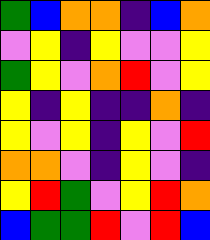[["green", "blue", "orange", "orange", "indigo", "blue", "orange"], ["violet", "yellow", "indigo", "yellow", "violet", "violet", "yellow"], ["green", "yellow", "violet", "orange", "red", "violet", "yellow"], ["yellow", "indigo", "yellow", "indigo", "indigo", "orange", "indigo"], ["yellow", "violet", "yellow", "indigo", "yellow", "violet", "red"], ["orange", "orange", "violet", "indigo", "yellow", "violet", "indigo"], ["yellow", "red", "green", "violet", "yellow", "red", "orange"], ["blue", "green", "green", "red", "violet", "red", "blue"]]